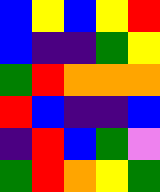[["blue", "yellow", "blue", "yellow", "red"], ["blue", "indigo", "indigo", "green", "yellow"], ["green", "red", "orange", "orange", "orange"], ["red", "blue", "indigo", "indigo", "blue"], ["indigo", "red", "blue", "green", "violet"], ["green", "red", "orange", "yellow", "green"]]